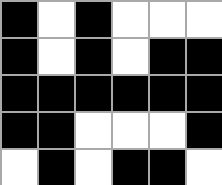[["black", "white", "black", "white", "white", "white"], ["black", "white", "black", "white", "black", "black"], ["black", "black", "black", "black", "black", "black"], ["black", "black", "white", "white", "white", "black"], ["white", "black", "white", "black", "black", "white"]]